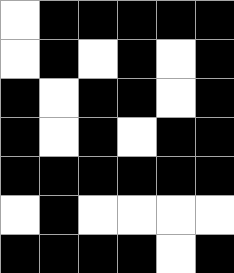[["white", "black", "black", "black", "black", "black"], ["white", "black", "white", "black", "white", "black"], ["black", "white", "black", "black", "white", "black"], ["black", "white", "black", "white", "black", "black"], ["black", "black", "black", "black", "black", "black"], ["white", "black", "white", "white", "white", "white"], ["black", "black", "black", "black", "white", "black"]]